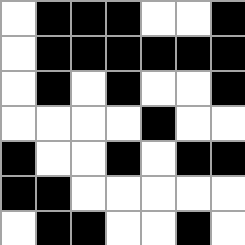[["white", "black", "black", "black", "white", "white", "black"], ["white", "black", "black", "black", "black", "black", "black"], ["white", "black", "white", "black", "white", "white", "black"], ["white", "white", "white", "white", "black", "white", "white"], ["black", "white", "white", "black", "white", "black", "black"], ["black", "black", "white", "white", "white", "white", "white"], ["white", "black", "black", "white", "white", "black", "white"]]